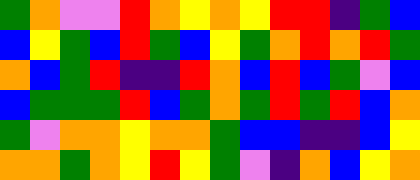[["green", "orange", "violet", "violet", "red", "orange", "yellow", "orange", "yellow", "red", "red", "indigo", "green", "blue"], ["blue", "yellow", "green", "blue", "red", "green", "blue", "yellow", "green", "orange", "red", "orange", "red", "green"], ["orange", "blue", "green", "red", "indigo", "indigo", "red", "orange", "blue", "red", "blue", "green", "violet", "blue"], ["blue", "green", "green", "green", "red", "blue", "green", "orange", "green", "red", "green", "red", "blue", "orange"], ["green", "violet", "orange", "orange", "yellow", "orange", "orange", "green", "blue", "blue", "indigo", "indigo", "blue", "yellow"], ["orange", "orange", "green", "orange", "yellow", "red", "yellow", "green", "violet", "indigo", "orange", "blue", "yellow", "orange"]]